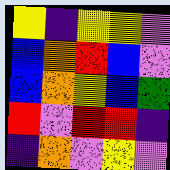[["yellow", "indigo", "yellow", "yellow", "violet"], ["blue", "orange", "red", "blue", "violet"], ["blue", "orange", "yellow", "blue", "green"], ["red", "violet", "red", "red", "indigo"], ["indigo", "orange", "violet", "yellow", "violet"]]